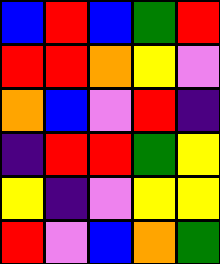[["blue", "red", "blue", "green", "red"], ["red", "red", "orange", "yellow", "violet"], ["orange", "blue", "violet", "red", "indigo"], ["indigo", "red", "red", "green", "yellow"], ["yellow", "indigo", "violet", "yellow", "yellow"], ["red", "violet", "blue", "orange", "green"]]